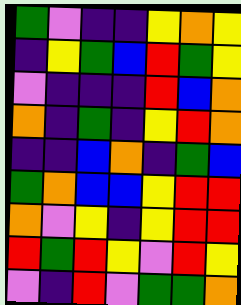[["green", "violet", "indigo", "indigo", "yellow", "orange", "yellow"], ["indigo", "yellow", "green", "blue", "red", "green", "yellow"], ["violet", "indigo", "indigo", "indigo", "red", "blue", "orange"], ["orange", "indigo", "green", "indigo", "yellow", "red", "orange"], ["indigo", "indigo", "blue", "orange", "indigo", "green", "blue"], ["green", "orange", "blue", "blue", "yellow", "red", "red"], ["orange", "violet", "yellow", "indigo", "yellow", "red", "red"], ["red", "green", "red", "yellow", "violet", "red", "yellow"], ["violet", "indigo", "red", "violet", "green", "green", "orange"]]